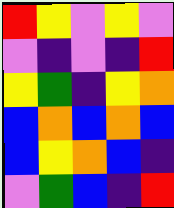[["red", "yellow", "violet", "yellow", "violet"], ["violet", "indigo", "violet", "indigo", "red"], ["yellow", "green", "indigo", "yellow", "orange"], ["blue", "orange", "blue", "orange", "blue"], ["blue", "yellow", "orange", "blue", "indigo"], ["violet", "green", "blue", "indigo", "red"]]